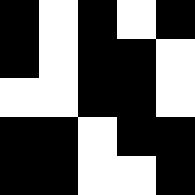[["black", "white", "black", "white", "black"], ["black", "white", "black", "black", "white"], ["white", "white", "black", "black", "white"], ["black", "black", "white", "black", "black"], ["black", "black", "white", "white", "black"]]